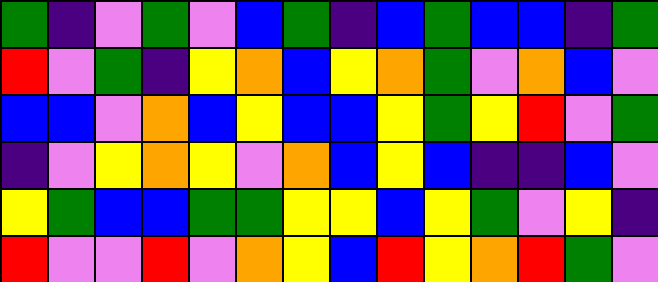[["green", "indigo", "violet", "green", "violet", "blue", "green", "indigo", "blue", "green", "blue", "blue", "indigo", "green"], ["red", "violet", "green", "indigo", "yellow", "orange", "blue", "yellow", "orange", "green", "violet", "orange", "blue", "violet"], ["blue", "blue", "violet", "orange", "blue", "yellow", "blue", "blue", "yellow", "green", "yellow", "red", "violet", "green"], ["indigo", "violet", "yellow", "orange", "yellow", "violet", "orange", "blue", "yellow", "blue", "indigo", "indigo", "blue", "violet"], ["yellow", "green", "blue", "blue", "green", "green", "yellow", "yellow", "blue", "yellow", "green", "violet", "yellow", "indigo"], ["red", "violet", "violet", "red", "violet", "orange", "yellow", "blue", "red", "yellow", "orange", "red", "green", "violet"]]